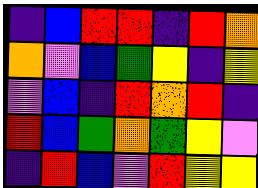[["indigo", "blue", "red", "red", "indigo", "red", "orange"], ["orange", "violet", "blue", "green", "yellow", "indigo", "yellow"], ["violet", "blue", "indigo", "red", "orange", "red", "indigo"], ["red", "blue", "green", "orange", "green", "yellow", "violet"], ["indigo", "red", "blue", "violet", "red", "yellow", "yellow"]]